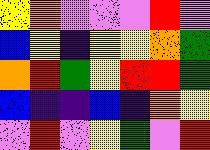[["yellow", "orange", "violet", "violet", "violet", "red", "violet"], ["blue", "yellow", "indigo", "yellow", "yellow", "orange", "green"], ["orange", "red", "green", "yellow", "red", "red", "green"], ["blue", "indigo", "indigo", "blue", "indigo", "orange", "yellow"], ["violet", "red", "violet", "yellow", "green", "violet", "red"]]